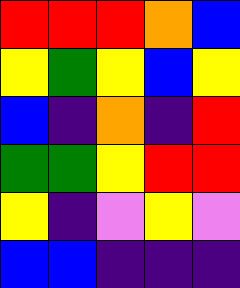[["red", "red", "red", "orange", "blue"], ["yellow", "green", "yellow", "blue", "yellow"], ["blue", "indigo", "orange", "indigo", "red"], ["green", "green", "yellow", "red", "red"], ["yellow", "indigo", "violet", "yellow", "violet"], ["blue", "blue", "indigo", "indigo", "indigo"]]